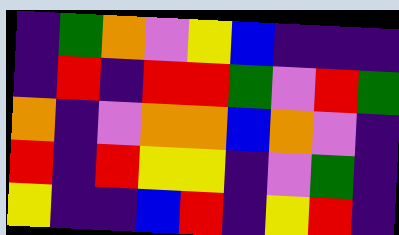[["indigo", "green", "orange", "violet", "yellow", "blue", "indigo", "indigo", "indigo"], ["indigo", "red", "indigo", "red", "red", "green", "violet", "red", "green"], ["orange", "indigo", "violet", "orange", "orange", "blue", "orange", "violet", "indigo"], ["red", "indigo", "red", "yellow", "yellow", "indigo", "violet", "green", "indigo"], ["yellow", "indigo", "indigo", "blue", "red", "indigo", "yellow", "red", "indigo"]]